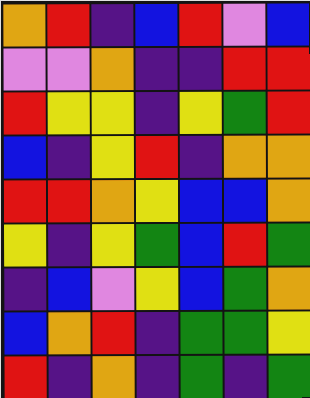[["orange", "red", "indigo", "blue", "red", "violet", "blue"], ["violet", "violet", "orange", "indigo", "indigo", "red", "red"], ["red", "yellow", "yellow", "indigo", "yellow", "green", "red"], ["blue", "indigo", "yellow", "red", "indigo", "orange", "orange"], ["red", "red", "orange", "yellow", "blue", "blue", "orange"], ["yellow", "indigo", "yellow", "green", "blue", "red", "green"], ["indigo", "blue", "violet", "yellow", "blue", "green", "orange"], ["blue", "orange", "red", "indigo", "green", "green", "yellow"], ["red", "indigo", "orange", "indigo", "green", "indigo", "green"]]